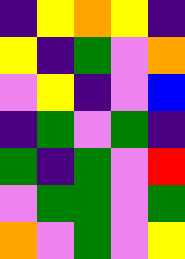[["indigo", "yellow", "orange", "yellow", "indigo"], ["yellow", "indigo", "green", "violet", "orange"], ["violet", "yellow", "indigo", "violet", "blue"], ["indigo", "green", "violet", "green", "indigo"], ["green", "indigo", "green", "violet", "red"], ["violet", "green", "green", "violet", "green"], ["orange", "violet", "green", "violet", "yellow"]]